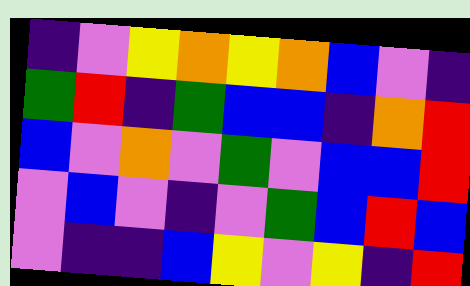[["indigo", "violet", "yellow", "orange", "yellow", "orange", "blue", "violet", "indigo"], ["green", "red", "indigo", "green", "blue", "blue", "indigo", "orange", "red"], ["blue", "violet", "orange", "violet", "green", "violet", "blue", "blue", "red"], ["violet", "blue", "violet", "indigo", "violet", "green", "blue", "red", "blue"], ["violet", "indigo", "indigo", "blue", "yellow", "violet", "yellow", "indigo", "red"]]